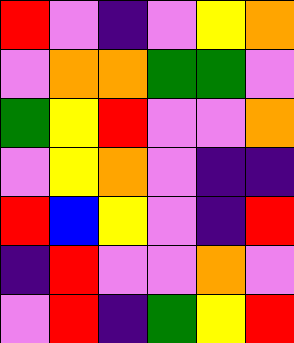[["red", "violet", "indigo", "violet", "yellow", "orange"], ["violet", "orange", "orange", "green", "green", "violet"], ["green", "yellow", "red", "violet", "violet", "orange"], ["violet", "yellow", "orange", "violet", "indigo", "indigo"], ["red", "blue", "yellow", "violet", "indigo", "red"], ["indigo", "red", "violet", "violet", "orange", "violet"], ["violet", "red", "indigo", "green", "yellow", "red"]]